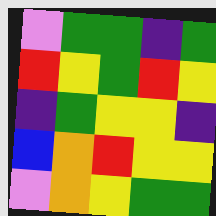[["violet", "green", "green", "indigo", "green"], ["red", "yellow", "green", "red", "yellow"], ["indigo", "green", "yellow", "yellow", "indigo"], ["blue", "orange", "red", "yellow", "yellow"], ["violet", "orange", "yellow", "green", "green"]]